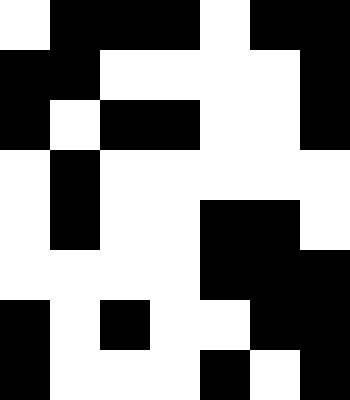[["white", "black", "black", "black", "white", "black", "black"], ["black", "black", "white", "white", "white", "white", "black"], ["black", "white", "black", "black", "white", "white", "black"], ["white", "black", "white", "white", "white", "white", "white"], ["white", "black", "white", "white", "black", "black", "white"], ["white", "white", "white", "white", "black", "black", "black"], ["black", "white", "black", "white", "white", "black", "black"], ["black", "white", "white", "white", "black", "white", "black"]]